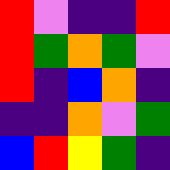[["red", "violet", "indigo", "indigo", "red"], ["red", "green", "orange", "green", "violet"], ["red", "indigo", "blue", "orange", "indigo"], ["indigo", "indigo", "orange", "violet", "green"], ["blue", "red", "yellow", "green", "indigo"]]